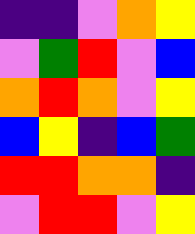[["indigo", "indigo", "violet", "orange", "yellow"], ["violet", "green", "red", "violet", "blue"], ["orange", "red", "orange", "violet", "yellow"], ["blue", "yellow", "indigo", "blue", "green"], ["red", "red", "orange", "orange", "indigo"], ["violet", "red", "red", "violet", "yellow"]]